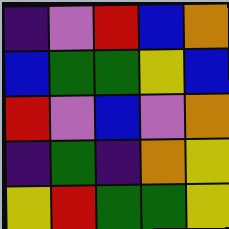[["indigo", "violet", "red", "blue", "orange"], ["blue", "green", "green", "yellow", "blue"], ["red", "violet", "blue", "violet", "orange"], ["indigo", "green", "indigo", "orange", "yellow"], ["yellow", "red", "green", "green", "yellow"]]